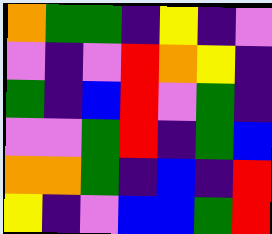[["orange", "green", "green", "indigo", "yellow", "indigo", "violet"], ["violet", "indigo", "violet", "red", "orange", "yellow", "indigo"], ["green", "indigo", "blue", "red", "violet", "green", "indigo"], ["violet", "violet", "green", "red", "indigo", "green", "blue"], ["orange", "orange", "green", "indigo", "blue", "indigo", "red"], ["yellow", "indigo", "violet", "blue", "blue", "green", "red"]]